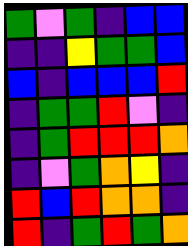[["green", "violet", "green", "indigo", "blue", "blue"], ["indigo", "indigo", "yellow", "green", "green", "blue"], ["blue", "indigo", "blue", "blue", "blue", "red"], ["indigo", "green", "green", "red", "violet", "indigo"], ["indigo", "green", "red", "red", "red", "orange"], ["indigo", "violet", "green", "orange", "yellow", "indigo"], ["red", "blue", "red", "orange", "orange", "indigo"], ["red", "indigo", "green", "red", "green", "orange"]]